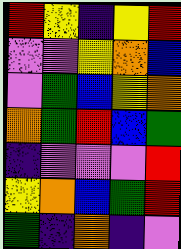[["red", "yellow", "indigo", "yellow", "red"], ["violet", "violet", "yellow", "orange", "blue"], ["violet", "green", "blue", "yellow", "orange"], ["orange", "green", "red", "blue", "green"], ["indigo", "violet", "violet", "violet", "red"], ["yellow", "orange", "blue", "green", "red"], ["green", "indigo", "orange", "indigo", "violet"]]